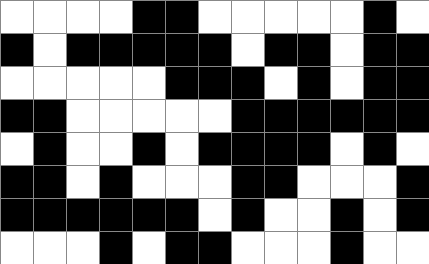[["white", "white", "white", "white", "black", "black", "white", "white", "white", "white", "white", "black", "white"], ["black", "white", "black", "black", "black", "black", "black", "white", "black", "black", "white", "black", "black"], ["white", "white", "white", "white", "white", "black", "black", "black", "white", "black", "white", "black", "black"], ["black", "black", "white", "white", "white", "white", "white", "black", "black", "black", "black", "black", "black"], ["white", "black", "white", "white", "black", "white", "black", "black", "black", "black", "white", "black", "white"], ["black", "black", "white", "black", "white", "white", "white", "black", "black", "white", "white", "white", "black"], ["black", "black", "black", "black", "black", "black", "white", "black", "white", "white", "black", "white", "black"], ["white", "white", "white", "black", "white", "black", "black", "white", "white", "white", "black", "white", "white"]]